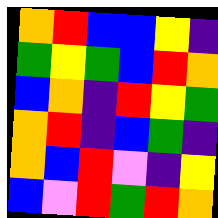[["orange", "red", "blue", "blue", "yellow", "indigo"], ["green", "yellow", "green", "blue", "red", "orange"], ["blue", "orange", "indigo", "red", "yellow", "green"], ["orange", "red", "indigo", "blue", "green", "indigo"], ["orange", "blue", "red", "violet", "indigo", "yellow"], ["blue", "violet", "red", "green", "red", "orange"]]